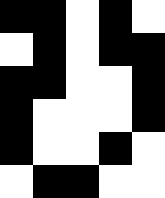[["black", "black", "white", "black", "white"], ["white", "black", "white", "black", "black"], ["black", "black", "white", "white", "black"], ["black", "white", "white", "white", "black"], ["black", "white", "white", "black", "white"], ["white", "black", "black", "white", "white"]]